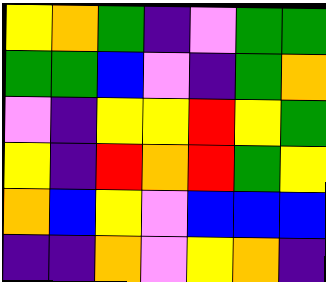[["yellow", "orange", "green", "indigo", "violet", "green", "green"], ["green", "green", "blue", "violet", "indigo", "green", "orange"], ["violet", "indigo", "yellow", "yellow", "red", "yellow", "green"], ["yellow", "indigo", "red", "orange", "red", "green", "yellow"], ["orange", "blue", "yellow", "violet", "blue", "blue", "blue"], ["indigo", "indigo", "orange", "violet", "yellow", "orange", "indigo"]]